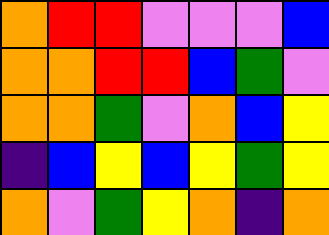[["orange", "red", "red", "violet", "violet", "violet", "blue"], ["orange", "orange", "red", "red", "blue", "green", "violet"], ["orange", "orange", "green", "violet", "orange", "blue", "yellow"], ["indigo", "blue", "yellow", "blue", "yellow", "green", "yellow"], ["orange", "violet", "green", "yellow", "orange", "indigo", "orange"]]